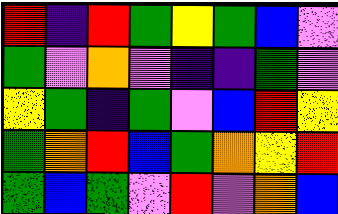[["red", "indigo", "red", "green", "yellow", "green", "blue", "violet"], ["green", "violet", "orange", "violet", "indigo", "indigo", "green", "violet"], ["yellow", "green", "indigo", "green", "violet", "blue", "red", "yellow"], ["green", "orange", "red", "blue", "green", "orange", "yellow", "red"], ["green", "blue", "green", "violet", "red", "violet", "orange", "blue"]]